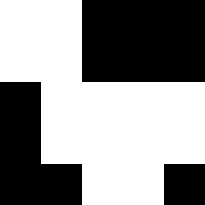[["white", "white", "black", "black", "black"], ["white", "white", "black", "black", "black"], ["black", "white", "white", "white", "white"], ["black", "white", "white", "white", "white"], ["black", "black", "white", "white", "black"]]